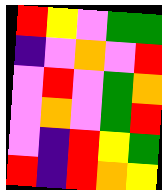[["red", "yellow", "violet", "green", "green"], ["indigo", "violet", "orange", "violet", "red"], ["violet", "red", "violet", "green", "orange"], ["violet", "orange", "violet", "green", "red"], ["violet", "indigo", "red", "yellow", "green"], ["red", "indigo", "red", "orange", "yellow"]]